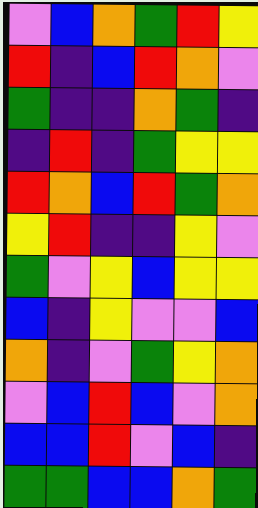[["violet", "blue", "orange", "green", "red", "yellow"], ["red", "indigo", "blue", "red", "orange", "violet"], ["green", "indigo", "indigo", "orange", "green", "indigo"], ["indigo", "red", "indigo", "green", "yellow", "yellow"], ["red", "orange", "blue", "red", "green", "orange"], ["yellow", "red", "indigo", "indigo", "yellow", "violet"], ["green", "violet", "yellow", "blue", "yellow", "yellow"], ["blue", "indigo", "yellow", "violet", "violet", "blue"], ["orange", "indigo", "violet", "green", "yellow", "orange"], ["violet", "blue", "red", "blue", "violet", "orange"], ["blue", "blue", "red", "violet", "blue", "indigo"], ["green", "green", "blue", "blue", "orange", "green"]]